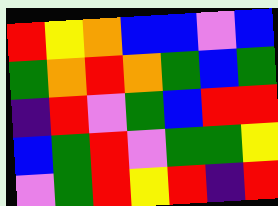[["red", "yellow", "orange", "blue", "blue", "violet", "blue"], ["green", "orange", "red", "orange", "green", "blue", "green"], ["indigo", "red", "violet", "green", "blue", "red", "red"], ["blue", "green", "red", "violet", "green", "green", "yellow"], ["violet", "green", "red", "yellow", "red", "indigo", "red"]]